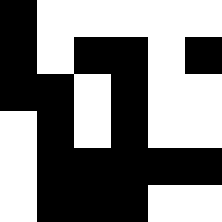[["black", "white", "white", "white", "white", "white"], ["black", "white", "black", "black", "white", "black"], ["black", "black", "white", "black", "white", "white"], ["white", "black", "white", "black", "white", "white"], ["white", "black", "black", "black", "black", "black"], ["white", "black", "black", "black", "white", "white"]]